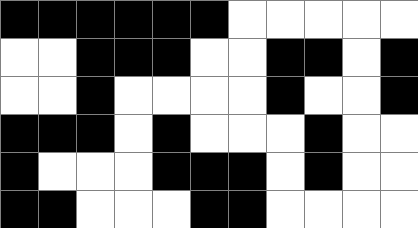[["black", "black", "black", "black", "black", "black", "white", "white", "white", "white", "white"], ["white", "white", "black", "black", "black", "white", "white", "black", "black", "white", "black"], ["white", "white", "black", "white", "white", "white", "white", "black", "white", "white", "black"], ["black", "black", "black", "white", "black", "white", "white", "white", "black", "white", "white"], ["black", "white", "white", "white", "black", "black", "black", "white", "black", "white", "white"], ["black", "black", "white", "white", "white", "black", "black", "white", "white", "white", "white"]]